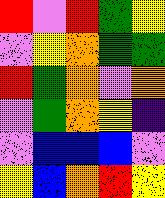[["red", "violet", "red", "green", "yellow"], ["violet", "yellow", "orange", "green", "green"], ["red", "green", "orange", "violet", "orange"], ["violet", "green", "orange", "yellow", "indigo"], ["violet", "blue", "blue", "blue", "violet"], ["yellow", "blue", "orange", "red", "yellow"]]